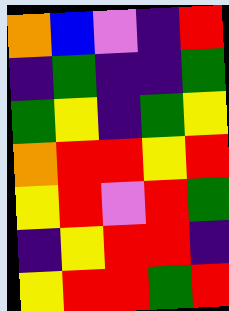[["orange", "blue", "violet", "indigo", "red"], ["indigo", "green", "indigo", "indigo", "green"], ["green", "yellow", "indigo", "green", "yellow"], ["orange", "red", "red", "yellow", "red"], ["yellow", "red", "violet", "red", "green"], ["indigo", "yellow", "red", "red", "indigo"], ["yellow", "red", "red", "green", "red"]]